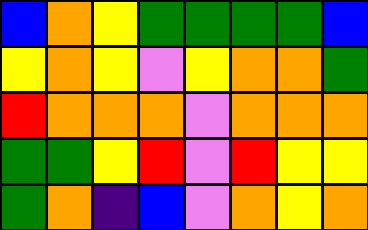[["blue", "orange", "yellow", "green", "green", "green", "green", "blue"], ["yellow", "orange", "yellow", "violet", "yellow", "orange", "orange", "green"], ["red", "orange", "orange", "orange", "violet", "orange", "orange", "orange"], ["green", "green", "yellow", "red", "violet", "red", "yellow", "yellow"], ["green", "orange", "indigo", "blue", "violet", "orange", "yellow", "orange"]]